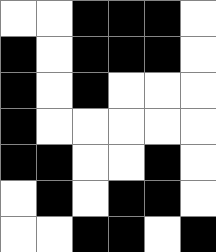[["white", "white", "black", "black", "black", "white"], ["black", "white", "black", "black", "black", "white"], ["black", "white", "black", "white", "white", "white"], ["black", "white", "white", "white", "white", "white"], ["black", "black", "white", "white", "black", "white"], ["white", "black", "white", "black", "black", "white"], ["white", "white", "black", "black", "white", "black"]]